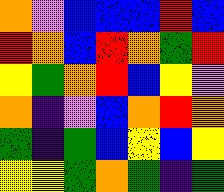[["orange", "violet", "blue", "blue", "blue", "red", "blue"], ["red", "orange", "blue", "red", "orange", "green", "red"], ["yellow", "green", "orange", "red", "blue", "yellow", "violet"], ["orange", "indigo", "violet", "blue", "orange", "red", "orange"], ["green", "indigo", "green", "blue", "yellow", "blue", "yellow"], ["yellow", "yellow", "green", "orange", "green", "indigo", "green"]]